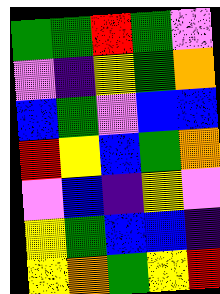[["green", "green", "red", "green", "violet"], ["violet", "indigo", "yellow", "green", "orange"], ["blue", "green", "violet", "blue", "blue"], ["red", "yellow", "blue", "green", "orange"], ["violet", "blue", "indigo", "yellow", "violet"], ["yellow", "green", "blue", "blue", "indigo"], ["yellow", "orange", "green", "yellow", "red"]]